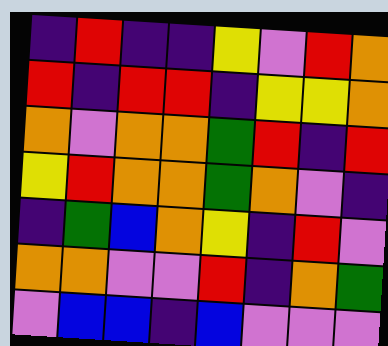[["indigo", "red", "indigo", "indigo", "yellow", "violet", "red", "orange"], ["red", "indigo", "red", "red", "indigo", "yellow", "yellow", "orange"], ["orange", "violet", "orange", "orange", "green", "red", "indigo", "red"], ["yellow", "red", "orange", "orange", "green", "orange", "violet", "indigo"], ["indigo", "green", "blue", "orange", "yellow", "indigo", "red", "violet"], ["orange", "orange", "violet", "violet", "red", "indigo", "orange", "green"], ["violet", "blue", "blue", "indigo", "blue", "violet", "violet", "violet"]]